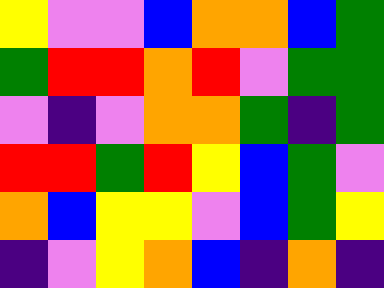[["yellow", "violet", "violet", "blue", "orange", "orange", "blue", "green"], ["green", "red", "red", "orange", "red", "violet", "green", "green"], ["violet", "indigo", "violet", "orange", "orange", "green", "indigo", "green"], ["red", "red", "green", "red", "yellow", "blue", "green", "violet"], ["orange", "blue", "yellow", "yellow", "violet", "blue", "green", "yellow"], ["indigo", "violet", "yellow", "orange", "blue", "indigo", "orange", "indigo"]]